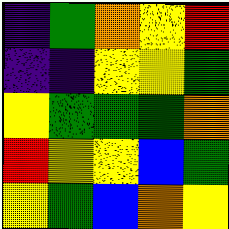[["indigo", "green", "orange", "yellow", "red"], ["indigo", "indigo", "yellow", "yellow", "green"], ["yellow", "green", "green", "green", "orange"], ["red", "yellow", "yellow", "blue", "green"], ["yellow", "green", "blue", "orange", "yellow"]]